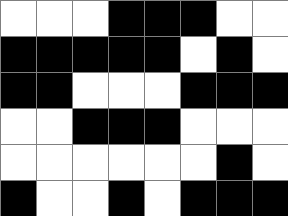[["white", "white", "white", "black", "black", "black", "white", "white"], ["black", "black", "black", "black", "black", "white", "black", "white"], ["black", "black", "white", "white", "white", "black", "black", "black"], ["white", "white", "black", "black", "black", "white", "white", "white"], ["white", "white", "white", "white", "white", "white", "black", "white"], ["black", "white", "white", "black", "white", "black", "black", "black"]]